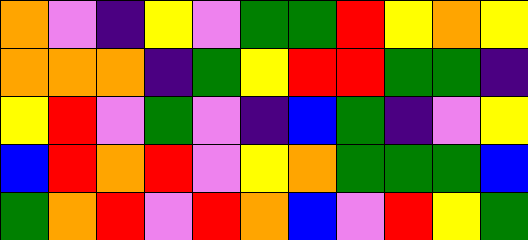[["orange", "violet", "indigo", "yellow", "violet", "green", "green", "red", "yellow", "orange", "yellow"], ["orange", "orange", "orange", "indigo", "green", "yellow", "red", "red", "green", "green", "indigo"], ["yellow", "red", "violet", "green", "violet", "indigo", "blue", "green", "indigo", "violet", "yellow"], ["blue", "red", "orange", "red", "violet", "yellow", "orange", "green", "green", "green", "blue"], ["green", "orange", "red", "violet", "red", "orange", "blue", "violet", "red", "yellow", "green"]]